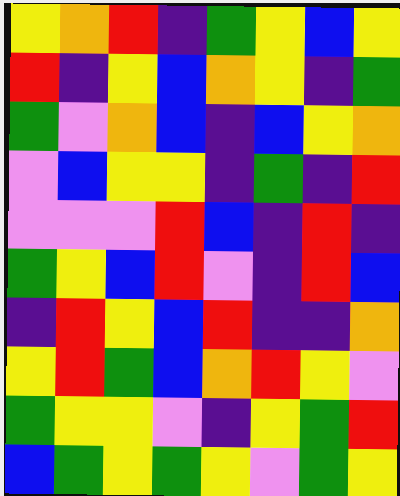[["yellow", "orange", "red", "indigo", "green", "yellow", "blue", "yellow"], ["red", "indigo", "yellow", "blue", "orange", "yellow", "indigo", "green"], ["green", "violet", "orange", "blue", "indigo", "blue", "yellow", "orange"], ["violet", "blue", "yellow", "yellow", "indigo", "green", "indigo", "red"], ["violet", "violet", "violet", "red", "blue", "indigo", "red", "indigo"], ["green", "yellow", "blue", "red", "violet", "indigo", "red", "blue"], ["indigo", "red", "yellow", "blue", "red", "indigo", "indigo", "orange"], ["yellow", "red", "green", "blue", "orange", "red", "yellow", "violet"], ["green", "yellow", "yellow", "violet", "indigo", "yellow", "green", "red"], ["blue", "green", "yellow", "green", "yellow", "violet", "green", "yellow"]]